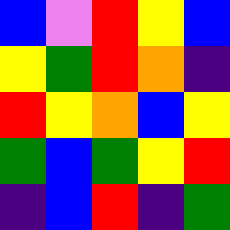[["blue", "violet", "red", "yellow", "blue"], ["yellow", "green", "red", "orange", "indigo"], ["red", "yellow", "orange", "blue", "yellow"], ["green", "blue", "green", "yellow", "red"], ["indigo", "blue", "red", "indigo", "green"]]